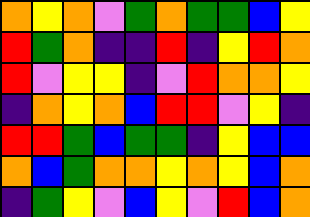[["orange", "yellow", "orange", "violet", "green", "orange", "green", "green", "blue", "yellow"], ["red", "green", "orange", "indigo", "indigo", "red", "indigo", "yellow", "red", "orange"], ["red", "violet", "yellow", "yellow", "indigo", "violet", "red", "orange", "orange", "yellow"], ["indigo", "orange", "yellow", "orange", "blue", "red", "red", "violet", "yellow", "indigo"], ["red", "red", "green", "blue", "green", "green", "indigo", "yellow", "blue", "blue"], ["orange", "blue", "green", "orange", "orange", "yellow", "orange", "yellow", "blue", "orange"], ["indigo", "green", "yellow", "violet", "blue", "yellow", "violet", "red", "blue", "orange"]]